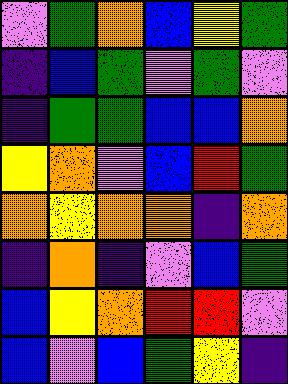[["violet", "green", "orange", "blue", "yellow", "green"], ["indigo", "blue", "green", "violet", "green", "violet"], ["indigo", "green", "green", "blue", "blue", "orange"], ["yellow", "orange", "violet", "blue", "red", "green"], ["orange", "yellow", "orange", "orange", "indigo", "orange"], ["indigo", "orange", "indigo", "violet", "blue", "green"], ["blue", "yellow", "orange", "red", "red", "violet"], ["blue", "violet", "blue", "green", "yellow", "indigo"]]